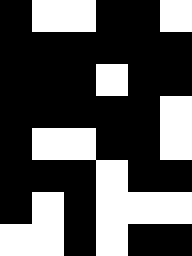[["black", "white", "white", "black", "black", "white"], ["black", "black", "black", "black", "black", "black"], ["black", "black", "black", "white", "black", "black"], ["black", "black", "black", "black", "black", "white"], ["black", "white", "white", "black", "black", "white"], ["black", "black", "black", "white", "black", "black"], ["black", "white", "black", "white", "white", "white"], ["white", "white", "black", "white", "black", "black"]]